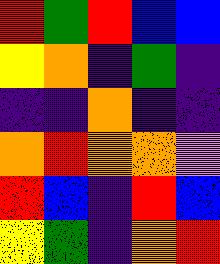[["red", "green", "red", "blue", "blue"], ["yellow", "orange", "indigo", "green", "indigo"], ["indigo", "indigo", "orange", "indigo", "indigo"], ["orange", "red", "orange", "orange", "violet"], ["red", "blue", "indigo", "red", "blue"], ["yellow", "green", "indigo", "orange", "red"]]